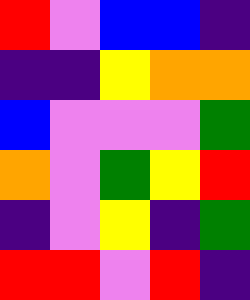[["red", "violet", "blue", "blue", "indigo"], ["indigo", "indigo", "yellow", "orange", "orange"], ["blue", "violet", "violet", "violet", "green"], ["orange", "violet", "green", "yellow", "red"], ["indigo", "violet", "yellow", "indigo", "green"], ["red", "red", "violet", "red", "indigo"]]